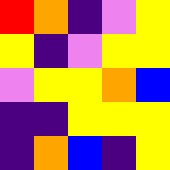[["red", "orange", "indigo", "violet", "yellow"], ["yellow", "indigo", "violet", "yellow", "yellow"], ["violet", "yellow", "yellow", "orange", "blue"], ["indigo", "indigo", "yellow", "yellow", "yellow"], ["indigo", "orange", "blue", "indigo", "yellow"]]